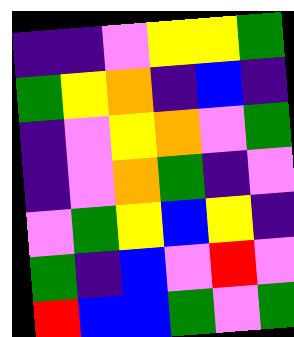[["indigo", "indigo", "violet", "yellow", "yellow", "green"], ["green", "yellow", "orange", "indigo", "blue", "indigo"], ["indigo", "violet", "yellow", "orange", "violet", "green"], ["indigo", "violet", "orange", "green", "indigo", "violet"], ["violet", "green", "yellow", "blue", "yellow", "indigo"], ["green", "indigo", "blue", "violet", "red", "violet"], ["red", "blue", "blue", "green", "violet", "green"]]